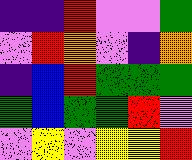[["indigo", "indigo", "red", "violet", "violet", "green"], ["violet", "red", "orange", "violet", "indigo", "orange"], ["indigo", "blue", "red", "green", "green", "green"], ["green", "blue", "green", "green", "red", "violet"], ["violet", "yellow", "violet", "yellow", "yellow", "red"]]